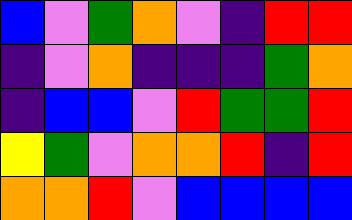[["blue", "violet", "green", "orange", "violet", "indigo", "red", "red"], ["indigo", "violet", "orange", "indigo", "indigo", "indigo", "green", "orange"], ["indigo", "blue", "blue", "violet", "red", "green", "green", "red"], ["yellow", "green", "violet", "orange", "orange", "red", "indigo", "red"], ["orange", "orange", "red", "violet", "blue", "blue", "blue", "blue"]]